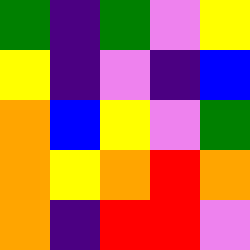[["green", "indigo", "green", "violet", "yellow"], ["yellow", "indigo", "violet", "indigo", "blue"], ["orange", "blue", "yellow", "violet", "green"], ["orange", "yellow", "orange", "red", "orange"], ["orange", "indigo", "red", "red", "violet"]]